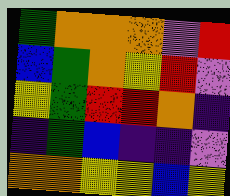[["green", "orange", "orange", "orange", "violet", "red"], ["blue", "green", "orange", "yellow", "red", "violet"], ["yellow", "green", "red", "red", "orange", "indigo"], ["indigo", "green", "blue", "indigo", "indigo", "violet"], ["orange", "orange", "yellow", "yellow", "blue", "yellow"]]